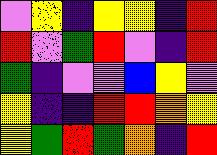[["violet", "yellow", "indigo", "yellow", "yellow", "indigo", "red"], ["red", "violet", "green", "red", "violet", "indigo", "red"], ["green", "indigo", "violet", "violet", "blue", "yellow", "violet"], ["yellow", "indigo", "indigo", "red", "red", "orange", "yellow"], ["yellow", "green", "red", "green", "orange", "indigo", "red"]]